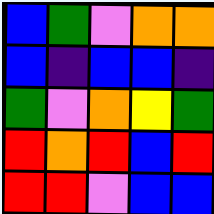[["blue", "green", "violet", "orange", "orange"], ["blue", "indigo", "blue", "blue", "indigo"], ["green", "violet", "orange", "yellow", "green"], ["red", "orange", "red", "blue", "red"], ["red", "red", "violet", "blue", "blue"]]